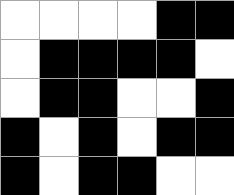[["white", "white", "white", "white", "black", "black"], ["white", "black", "black", "black", "black", "white"], ["white", "black", "black", "white", "white", "black"], ["black", "white", "black", "white", "black", "black"], ["black", "white", "black", "black", "white", "white"]]